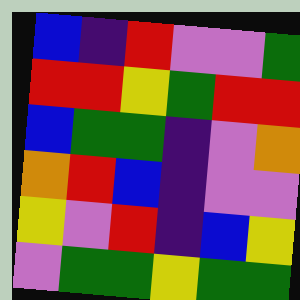[["blue", "indigo", "red", "violet", "violet", "green"], ["red", "red", "yellow", "green", "red", "red"], ["blue", "green", "green", "indigo", "violet", "orange"], ["orange", "red", "blue", "indigo", "violet", "violet"], ["yellow", "violet", "red", "indigo", "blue", "yellow"], ["violet", "green", "green", "yellow", "green", "green"]]